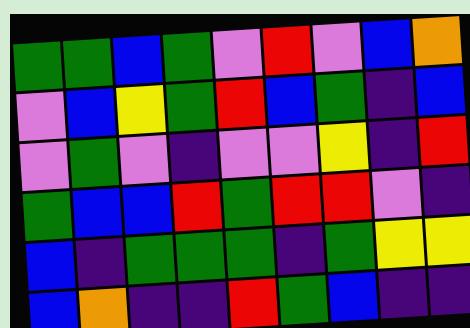[["green", "green", "blue", "green", "violet", "red", "violet", "blue", "orange"], ["violet", "blue", "yellow", "green", "red", "blue", "green", "indigo", "blue"], ["violet", "green", "violet", "indigo", "violet", "violet", "yellow", "indigo", "red"], ["green", "blue", "blue", "red", "green", "red", "red", "violet", "indigo"], ["blue", "indigo", "green", "green", "green", "indigo", "green", "yellow", "yellow"], ["blue", "orange", "indigo", "indigo", "red", "green", "blue", "indigo", "indigo"]]